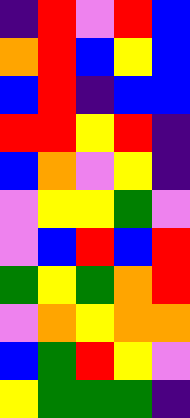[["indigo", "red", "violet", "red", "blue"], ["orange", "red", "blue", "yellow", "blue"], ["blue", "red", "indigo", "blue", "blue"], ["red", "red", "yellow", "red", "indigo"], ["blue", "orange", "violet", "yellow", "indigo"], ["violet", "yellow", "yellow", "green", "violet"], ["violet", "blue", "red", "blue", "red"], ["green", "yellow", "green", "orange", "red"], ["violet", "orange", "yellow", "orange", "orange"], ["blue", "green", "red", "yellow", "violet"], ["yellow", "green", "green", "green", "indigo"]]